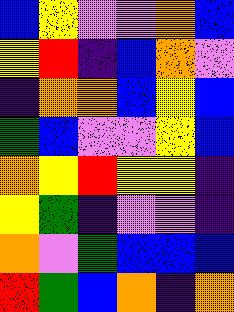[["blue", "yellow", "violet", "violet", "orange", "blue"], ["yellow", "red", "indigo", "blue", "orange", "violet"], ["indigo", "orange", "orange", "blue", "yellow", "blue"], ["green", "blue", "violet", "violet", "yellow", "blue"], ["orange", "yellow", "red", "yellow", "yellow", "indigo"], ["yellow", "green", "indigo", "violet", "violet", "indigo"], ["orange", "violet", "green", "blue", "blue", "blue"], ["red", "green", "blue", "orange", "indigo", "orange"]]